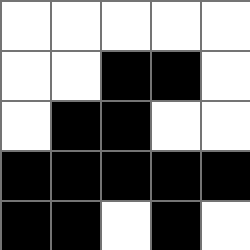[["white", "white", "white", "white", "white"], ["white", "white", "black", "black", "white"], ["white", "black", "black", "white", "white"], ["black", "black", "black", "black", "black"], ["black", "black", "white", "black", "white"]]